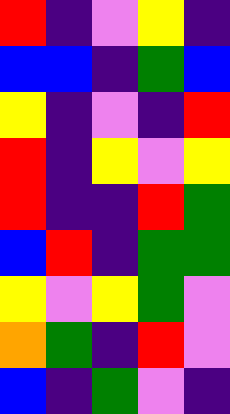[["red", "indigo", "violet", "yellow", "indigo"], ["blue", "blue", "indigo", "green", "blue"], ["yellow", "indigo", "violet", "indigo", "red"], ["red", "indigo", "yellow", "violet", "yellow"], ["red", "indigo", "indigo", "red", "green"], ["blue", "red", "indigo", "green", "green"], ["yellow", "violet", "yellow", "green", "violet"], ["orange", "green", "indigo", "red", "violet"], ["blue", "indigo", "green", "violet", "indigo"]]